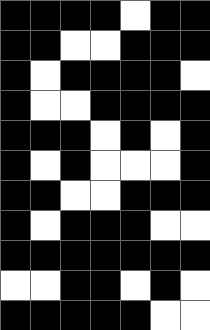[["black", "black", "black", "black", "white", "black", "black"], ["black", "black", "white", "white", "black", "black", "black"], ["black", "white", "black", "black", "black", "black", "white"], ["black", "white", "white", "black", "black", "black", "black"], ["black", "black", "black", "white", "black", "white", "black"], ["black", "white", "black", "white", "white", "white", "black"], ["black", "black", "white", "white", "black", "black", "black"], ["black", "white", "black", "black", "black", "white", "white"], ["black", "black", "black", "black", "black", "black", "black"], ["white", "white", "black", "black", "white", "black", "white"], ["black", "black", "black", "black", "black", "white", "white"]]